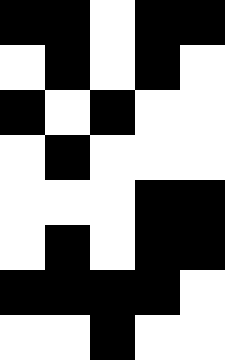[["black", "black", "white", "black", "black"], ["white", "black", "white", "black", "white"], ["black", "white", "black", "white", "white"], ["white", "black", "white", "white", "white"], ["white", "white", "white", "black", "black"], ["white", "black", "white", "black", "black"], ["black", "black", "black", "black", "white"], ["white", "white", "black", "white", "white"]]